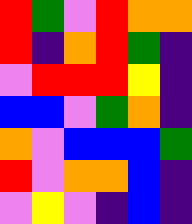[["red", "green", "violet", "red", "orange", "orange"], ["red", "indigo", "orange", "red", "green", "indigo"], ["violet", "red", "red", "red", "yellow", "indigo"], ["blue", "blue", "violet", "green", "orange", "indigo"], ["orange", "violet", "blue", "blue", "blue", "green"], ["red", "violet", "orange", "orange", "blue", "indigo"], ["violet", "yellow", "violet", "indigo", "blue", "indigo"]]